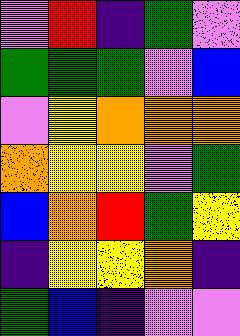[["violet", "red", "indigo", "green", "violet"], ["green", "green", "green", "violet", "blue"], ["violet", "yellow", "orange", "orange", "orange"], ["orange", "yellow", "yellow", "violet", "green"], ["blue", "orange", "red", "green", "yellow"], ["indigo", "yellow", "yellow", "orange", "indigo"], ["green", "blue", "indigo", "violet", "violet"]]